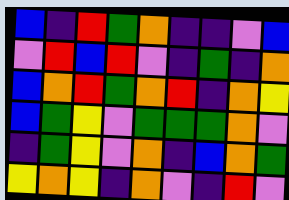[["blue", "indigo", "red", "green", "orange", "indigo", "indigo", "violet", "blue"], ["violet", "red", "blue", "red", "violet", "indigo", "green", "indigo", "orange"], ["blue", "orange", "red", "green", "orange", "red", "indigo", "orange", "yellow"], ["blue", "green", "yellow", "violet", "green", "green", "green", "orange", "violet"], ["indigo", "green", "yellow", "violet", "orange", "indigo", "blue", "orange", "green"], ["yellow", "orange", "yellow", "indigo", "orange", "violet", "indigo", "red", "violet"]]